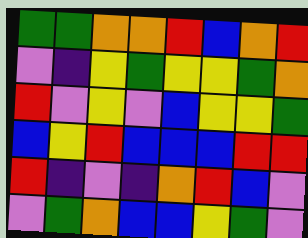[["green", "green", "orange", "orange", "red", "blue", "orange", "red"], ["violet", "indigo", "yellow", "green", "yellow", "yellow", "green", "orange"], ["red", "violet", "yellow", "violet", "blue", "yellow", "yellow", "green"], ["blue", "yellow", "red", "blue", "blue", "blue", "red", "red"], ["red", "indigo", "violet", "indigo", "orange", "red", "blue", "violet"], ["violet", "green", "orange", "blue", "blue", "yellow", "green", "violet"]]